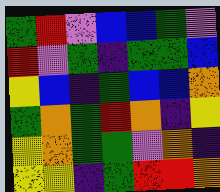[["green", "red", "violet", "blue", "blue", "green", "violet"], ["red", "violet", "green", "indigo", "green", "green", "blue"], ["yellow", "blue", "indigo", "green", "blue", "blue", "orange"], ["green", "orange", "green", "red", "orange", "indigo", "yellow"], ["yellow", "orange", "green", "green", "violet", "orange", "indigo"], ["yellow", "yellow", "indigo", "green", "red", "red", "orange"]]